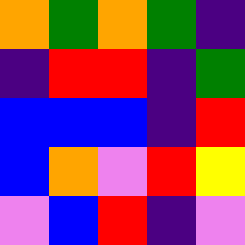[["orange", "green", "orange", "green", "indigo"], ["indigo", "red", "red", "indigo", "green"], ["blue", "blue", "blue", "indigo", "red"], ["blue", "orange", "violet", "red", "yellow"], ["violet", "blue", "red", "indigo", "violet"]]